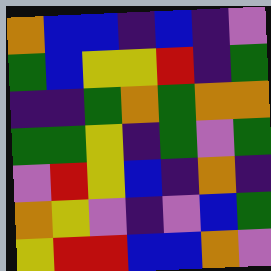[["orange", "blue", "blue", "indigo", "blue", "indigo", "violet"], ["green", "blue", "yellow", "yellow", "red", "indigo", "green"], ["indigo", "indigo", "green", "orange", "green", "orange", "orange"], ["green", "green", "yellow", "indigo", "green", "violet", "green"], ["violet", "red", "yellow", "blue", "indigo", "orange", "indigo"], ["orange", "yellow", "violet", "indigo", "violet", "blue", "green"], ["yellow", "red", "red", "blue", "blue", "orange", "violet"]]